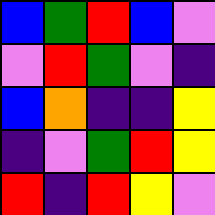[["blue", "green", "red", "blue", "violet"], ["violet", "red", "green", "violet", "indigo"], ["blue", "orange", "indigo", "indigo", "yellow"], ["indigo", "violet", "green", "red", "yellow"], ["red", "indigo", "red", "yellow", "violet"]]